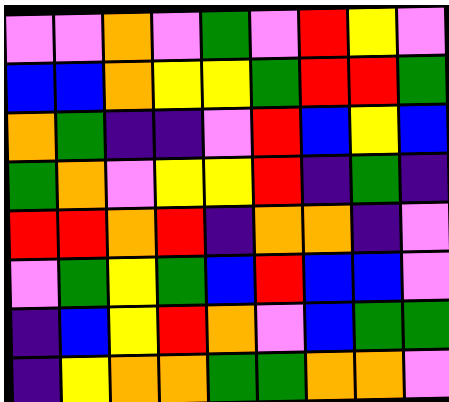[["violet", "violet", "orange", "violet", "green", "violet", "red", "yellow", "violet"], ["blue", "blue", "orange", "yellow", "yellow", "green", "red", "red", "green"], ["orange", "green", "indigo", "indigo", "violet", "red", "blue", "yellow", "blue"], ["green", "orange", "violet", "yellow", "yellow", "red", "indigo", "green", "indigo"], ["red", "red", "orange", "red", "indigo", "orange", "orange", "indigo", "violet"], ["violet", "green", "yellow", "green", "blue", "red", "blue", "blue", "violet"], ["indigo", "blue", "yellow", "red", "orange", "violet", "blue", "green", "green"], ["indigo", "yellow", "orange", "orange", "green", "green", "orange", "orange", "violet"]]